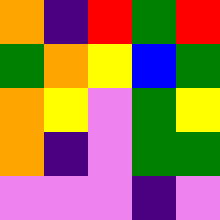[["orange", "indigo", "red", "green", "red"], ["green", "orange", "yellow", "blue", "green"], ["orange", "yellow", "violet", "green", "yellow"], ["orange", "indigo", "violet", "green", "green"], ["violet", "violet", "violet", "indigo", "violet"]]